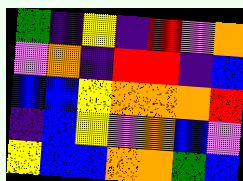[["green", "indigo", "yellow", "indigo", "red", "violet", "orange"], ["violet", "orange", "indigo", "red", "red", "indigo", "blue"], ["blue", "blue", "yellow", "orange", "orange", "orange", "red"], ["indigo", "blue", "yellow", "violet", "orange", "blue", "violet"], ["yellow", "blue", "blue", "orange", "orange", "green", "blue"]]